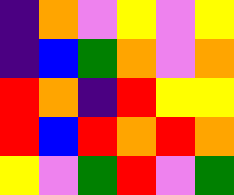[["indigo", "orange", "violet", "yellow", "violet", "yellow"], ["indigo", "blue", "green", "orange", "violet", "orange"], ["red", "orange", "indigo", "red", "yellow", "yellow"], ["red", "blue", "red", "orange", "red", "orange"], ["yellow", "violet", "green", "red", "violet", "green"]]